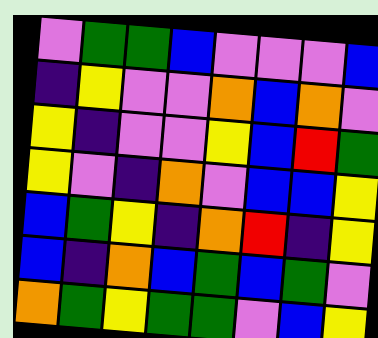[["violet", "green", "green", "blue", "violet", "violet", "violet", "blue"], ["indigo", "yellow", "violet", "violet", "orange", "blue", "orange", "violet"], ["yellow", "indigo", "violet", "violet", "yellow", "blue", "red", "green"], ["yellow", "violet", "indigo", "orange", "violet", "blue", "blue", "yellow"], ["blue", "green", "yellow", "indigo", "orange", "red", "indigo", "yellow"], ["blue", "indigo", "orange", "blue", "green", "blue", "green", "violet"], ["orange", "green", "yellow", "green", "green", "violet", "blue", "yellow"]]